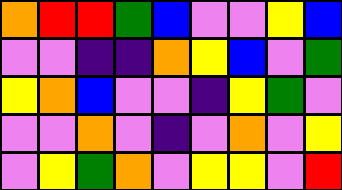[["orange", "red", "red", "green", "blue", "violet", "violet", "yellow", "blue"], ["violet", "violet", "indigo", "indigo", "orange", "yellow", "blue", "violet", "green"], ["yellow", "orange", "blue", "violet", "violet", "indigo", "yellow", "green", "violet"], ["violet", "violet", "orange", "violet", "indigo", "violet", "orange", "violet", "yellow"], ["violet", "yellow", "green", "orange", "violet", "yellow", "yellow", "violet", "red"]]